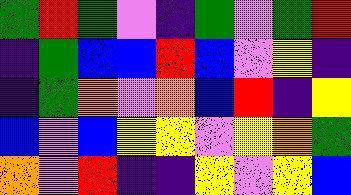[["green", "red", "green", "violet", "indigo", "green", "violet", "green", "red"], ["indigo", "green", "blue", "blue", "red", "blue", "violet", "yellow", "indigo"], ["indigo", "green", "orange", "violet", "orange", "blue", "red", "indigo", "yellow"], ["blue", "violet", "blue", "yellow", "yellow", "violet", "yellow", "orange", "green"], ["orange", "violet", "red", "indigo", "indigo", "yellow", "violet", "yellow", "blue"]]